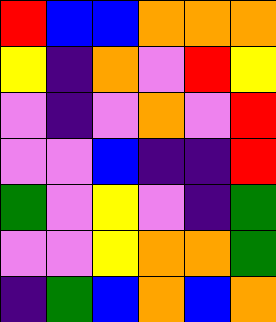[["red", "blue", "blue", "orange", "orange", "orange"], ["yellow", "indigo", "orange", "violet", "red", "yellow"], ["violet", "indigo", "violet", "orange", "violet", "red"], ["violet", "violet", "blue", "indigo", "indigo", "red"], ["green", "violet", "yellow", "violet", "indigo", "green"], ["violet", "violet", "yellow", "orange", "orange", "green"], ["indigo", "green", "blue", "orange", "blue", "orange"]]